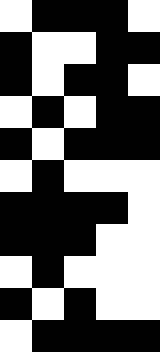[["white", "black", "black", "black", "white"], ["black", "white", "white", "black", "black"], ["black", "white", "black", "black", "white"], ["white", "black", "white", "black", "black"], ["black", "white", "black", "black", "black"], ["white", "black", "white", "white", "white"], ["black", "black", "black", "black", "white"], ["black", "black", "black", "white", "white"], ["white", "black", "white", "white", "white"], ["black", "white", "black", "white", "white"], ["white", "black", "black", "black", "black"]]